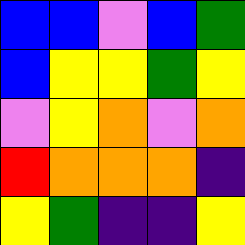[["blue", "blue", "violet", "blue", "green"], ["blue", "yellow", "yellow", "green", "yellow"], ["violet", "yellow", "orange", "violet", "orange"], ["red", "orange", "orange", "orange", "indigo"], ["yellow", "green", "indigo", "indigo", "yellow"]]